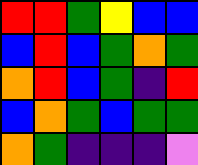[["red", "red", "green", "yellow", "blue", "blue"], ["blue", "red", "blue", "green", "orange", "green"], ["orange", "red", "blue", "green", "indigo", "red"], ["blue", "orange", "green", "blue", "green", "green"], ["orange", "green", "indigo", "indigo", "indigo", "violet"]]